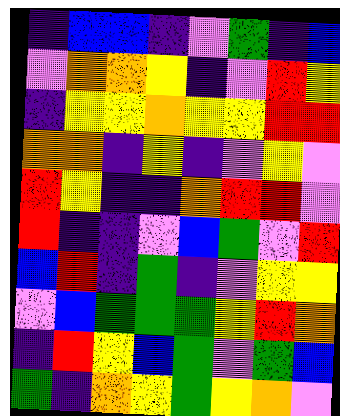[["indigo", "blue", "blue", "indigo", "violet", "green", "indigo", "blue"], ["violet", "orange", "orange", "yellow", "indigo", "violet", "red", "yellow"], ["indigo", "yellow", "yellow", "orange", "yellow", "yellow", "red", "red"], ["orange", "orange", "indigo", "yellow", "indigo", "violet", "yellow", "violet"], ["red", "yellow", "indigo", "indigo", "orange", "red", "red", "violet"], ["red", "indigo", "indigo", "violet", "blue", "green", "violet", "red"], ["blue", "red", "indigo", "green", "indigo", "violet", "yellow", "yellow"], ["violet", "blue", "green", "green", "green", "yellow", "red", "orange"], ["indigo", "red", "yellow", "blue", "green", "violet", "green", "blue"], ["green", "indigo", "orange", "yellow", "green", "yellow", "orange", "violet"]]